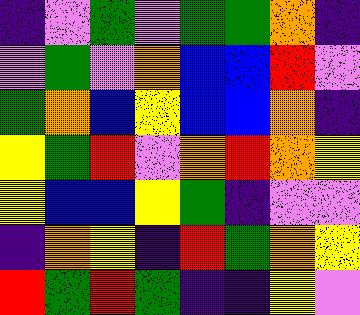[["indigo", "violet", "green", "violet", "green", "green", "orange", "indigo"], ["violet", "green", "violet", "orange", "blue", "blue", "red", "violet"], ["green", "orange", "blue", "yellow", "blue", "blue", "orange", "indigo"], ["yellow", "green", "red", "violet", "orange", "red", "orange", "yellow"], ["yellow", "blue", "blue", "yellow", "green", "indigo", "violet", "violet"], ["indigo", "orange", "yellow", "indigo", "red", "green", "orange", "yellow"], ["red", "green", "red", "green", "indigo", "indigo", "yellow", "violet"]]